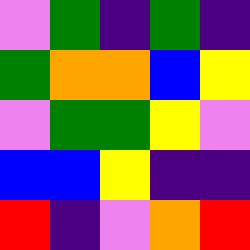[["violet", "green", "indigo", "green", "indigo"], ["green", "orange", "orange", "blue", "yellow"], ["violet", "green", "green", "yellow", "violet"], ["blue", "blue", "yellow", "indigo", "indigo"], ["red", "indigo", "violet", "orange", "red"]]